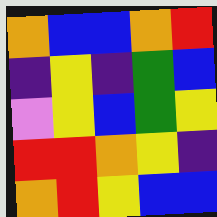[["orange", "blue", "blue", "orange", "red"], ["indigo", "yellow", "indigo", "green", "blue"], ["violet", "yellow", "blue", "green", "yellow"], ["red", "red", "orange", "yellow", "indigo"], ["orange", "red", "yellow", "blue", "blue"]]